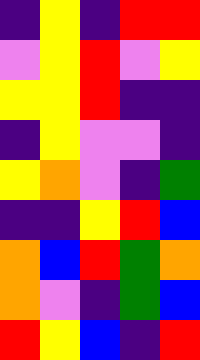[["indigo", "yellow", "indigo", "red", "red"], ["violet", "yellow", "red", "violet", "yellow"], ["yellow", "yellow", "red", "indigo", "indigo"], ["indigo", "yellow", "violet", "violet", "indigo"], ["yellow", "orange", "violet", "indigo", "green"], ["indigo", "indigo", "yellow", "red", "blue"], ["orange", "blue", "red", "green", "orange"], ["orange", "violet", "indigo", "green", "blue"], ["red", "yellow", "blue", "indigo", "red"]]